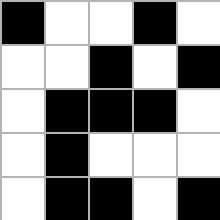[["black", "white", "white", "black", "white"], ["white", "white", "black", "white", "black"], ["white", "black", "black", "black", "white"], ["white", "black", "white", "white", "white"], ["white", "black", "black", "white", "black"]]